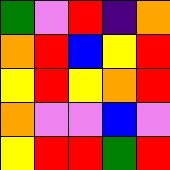[["green", "violet", "red", "indigo", "orange"], ["orange", "red", "blue", "yellow", "red"], ["yellow", "red", "yellow", "orange", "red"], ["orange", "violet", "violet", "blue", "violet"], ["yellow", "red", "red", "green", "red"]]